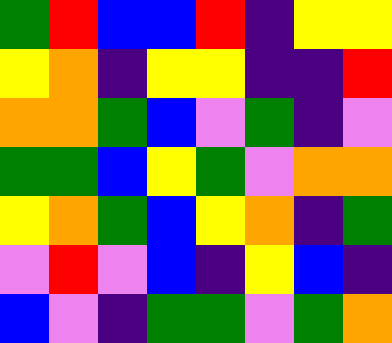[["green", "red", "blue", "blue", "red", "indigo", "yellow", "yellow"], ["yellow", "orange", "indigo", "yellow", "yellow", "indigo", "indigo", "red"], ["orange", "orange", "green", "blue", "violet", "green", "indigo", "violet"], ["green", "green", "blue", "yellow", "green", "violet", "orange", "orange"], ["yellow", "orange", "green", "blue", "yellow", "orange", "indigo", "green"], ["violet", "red", "violet", "blue", "indigo", "yellow", "blue", "indigo"], ["blue", "violet", "indigo", "green", "green", "violet", "green", "orange"]]